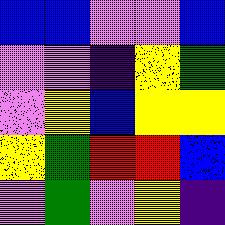[["blue", "blue", "violet", "violet", "blue"], ["violet", "violet", "indigo", "yellow", "green"], ["violet", "yellow", "blue", "yellow", "yellow"], ["yellow", "green", "red", "red", "blue"], ["violet", "green", "violet", "yellow", "indigo"]]